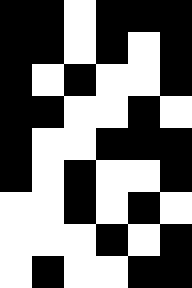[["black", "black", "white", "black", "black", "black"], ["black", "black", "white", "black", "white", "black"], ["black", "white", "black", "white", "white", "black"], ["black", "black", "white", "white", "black", "white"], ["black", "white", "white", "black", "black", "black"], ["black", "white", "black", "white", "white", "black"], ["white", "white", "black", "white", "black", "white"], ["white", "white", "white", "black", "white", "black"], ["white", "black", "white", "white", "black", "black"]]